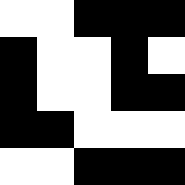[["white", "white", "black", "black", "black"], ["black", "white", "white", "black", "white"], ["black", "white", "white", "black", "black"], ["black", "black", "white", "white", "white"], ["white", "white", "black", "black", "black"]]